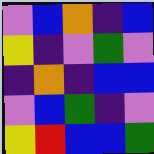[["violet", "blue", "orange", "indigo", "blue"], ["yellow", "indigo", "violet", "green", "violet"], ["indigo", "orange", "indigo", "blue", "blue"], ["violet", "blue", "green", "indigo", "violet"], ["yellow", "red", "blue", "blue", "green"]]